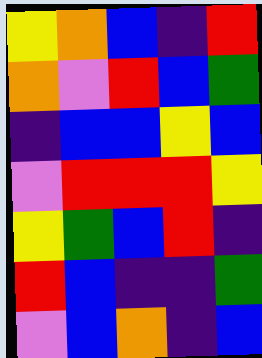[["yellow", "orange", "blue", "indigo", "red"], ["orange", "violet", "red", "blue", "green"], ["indigo", "blue", "blue", "yellow", "blue"], ["violet", "red", "red", "red", "yellow"], ["yellow", "green", "blue", "red", "indigo"], ["red", "blue", "indigo", "indigo", "green"], ["violet", "blue", "orange", "indigo", "blue"]]